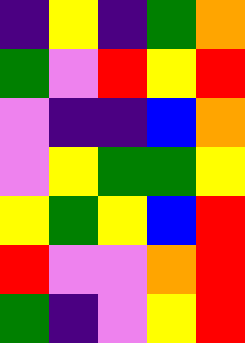[["indigo", "yellow", "indigo", "green", "orange"], ["green", "violet", "red", "yellow", "red"], ["violet", "indigo", "indigo", "blue", "orange"], ["violet", "yellow", "green", "green", "yellow"], ["yellow", "green", "yellow", "blue", "red"], ["red", "violet", "violet", "orange", "red"], ["green", "indigo", "violet", "yellow", "red"]]